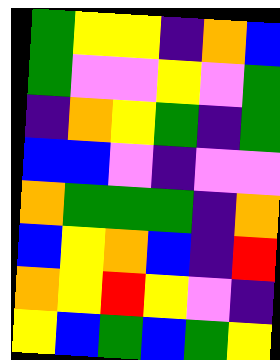[["green", "yellow", "yellow", "indigo", "orange", "blue"], ["green", "violet", "violet", "yellow", "violet", "green"], ["indigo", "orange", "yellow", "green", "indigo", "green"], ["blue", "blue", "violet", "indigo", "violet", "violet"], ["orange", "green", "green", "green", "indigo", "orange"], ["blue", "yellow", "orange", "blue", "indigo", "red"], ["orange", "yellow", "red", "yellow", "violet", "indigo"], ["yellow", "blue", "green", "blue", "green", "yellow"]]